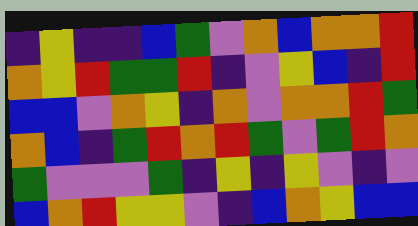[["indigo", "yellow", "indigo", "indigo", "blue", "green", "violet", "orange", "blue", "orange", "orange", "red"], ["orange", "yellow", "red", "green", "green", "red", "indigo", "violet", "yellow", "blue", "indigo", "red"], ["blue", "blue", "violet", "orange", "yellow", "indigo", "orange", "violet", "orange", "orange", "red", "green"], ["orange", "blue", "indigo", "green", "red", "orange", "red", "green", "violet", "green", "red", "orange"], ["green", "violet", "violet", "violet", "green", "indigo", "yellow", "indigo", "yellow", "violet", "indigo", "violet"], ["blue", "orange", "red", "yellow", "yellow", "violet", "indigo", "blue", "orange", "yellow", "blue", "blue"]]